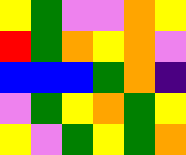[["yellow", "green", "violet", "violet", "orange", "yellow"], ["red", "green", "orange", "yellow", "orange", "violet"], ["blue", "blue", "blue", "green", "orange", "indigo"], ["violet", "green", "yellow", "orange", "green", "yellow"], ["yellow", "violet", "green", "yellow", "green", "orange"]]